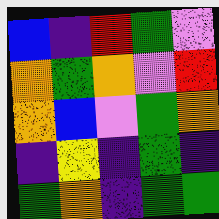[["blue", "indigo", "red", "green", "violet"], ["orange", "green", "orange", "violet", "red"], ["orange", "blue", "violet", "green", "orange"], ["indigo", "yellow", "indigo", "green", "indigo"], ["green", "orange", "indigo", "green", "green"]]